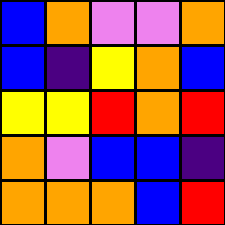[["blue", "orange", "violet", "violet", "orange"], ["blue", "indigo", "yellow", "orange", "blue"], ["yellow", "yellow", "red", "orange", "red"], ["orange", "violet", "blue", "blue", "indigo"], ["orange", "orange", "orange", "blue", "red"]]